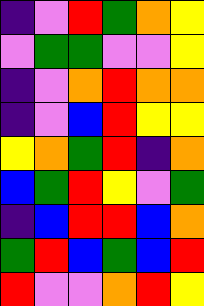[["indigo", "violet", "red", "green", "orange", "yellow"], ["violet", "green", "green", "violet", "violet", "yellow"], ["indigo", "violet", "orange", "red", "orange", "orange"], ["indigo", "violet", "blue", "red", "yellow", "yellow"], ["yellow", "orange", "green", "red", "indigo", "orange"], ["blue", "green", "red", "yellow", "violet", "green"], ["indigo", "blue", "red", "red", "blue", "orange"], ["green", "red", "blue", "green", "blue", "red"], ["red", "violet", "violet", "orange", "red", "yellow"]]